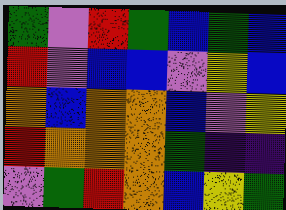[["green", "violet", "red", "green", "blue", "green", "blue"], ["red", "violet", "blue", "blue", "violet", "yellow", "blue"], ["orange", "blue", "orange", "orange", "blue", "violet", "yellow"], ["red", "orange", "orange", "orange", "green", "indigo", "indigo"], ["violet", "green", "red", "orange", "blue", "yellow", "green"]]